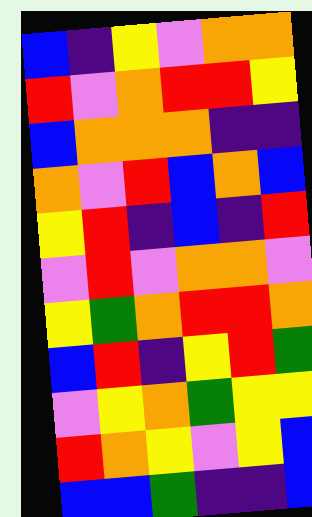[["blue", "indigo", "yellow", "violet", "orange", "orange"], ["red", "violet", "orange", "red", "red", "yellow"], ["blue", "orange", "orange", "orange", "indigo", "indigo"], ["orange", "violet", "red", "blue", "orange", "blue"], ["yellow", "red", "indigo", "blue", "indigo", "red"], ["violet", "red", "violet", "orange", "orange", "violet"], ["yellow", "green", "orange", "red", "red", "orange"], ["blue", "red", "indigo", "yellow", "red", "green"], ["violet", "yellow", "orange", "green", "yellow", "yellow"], ["red", "orange", "yellow", "violet", "yellow", "blue"], ["blue", "blue", "green", "indigo", "indigo", "blue"]]